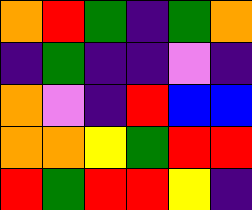[["orange", "red", "green", "indigo", "green", "orange"], ["indigo", "green", "indigo", "indigo", "violet", "indigo"], ["orange", "violet", "indigo", "red", "blue", "blue"], ["orange", "orange", "yellow", "green", "red", "red"], ["red", "green", "red", "red", "yellow", "indigo"]]